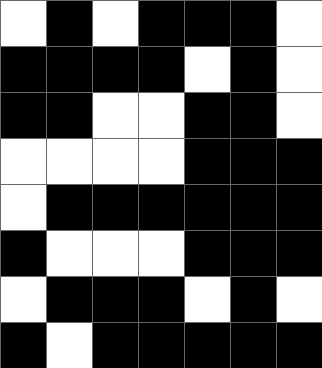[["white", "black", "white", "black", "black", "black", "white"], ["black", "black", "black", "black", "white", "black", "white"], ["black", "black", "white", "white", "black", "black", "white"], ["white", "white", "white", "white", "black", "black", "black"], ["white", "black", "black", "black", "black", "black", "black"], ["black", "white", "white", "white", "black", "black", "black"], ["white", "black", "black", "black", "white", "black", "white"], ["black", "white", "black", "black", "black", "black", "black"]]